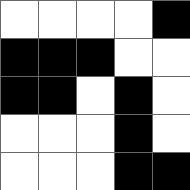[["white", "white", "white", "white", "black"], ["black", "black", "black", "white", "white"], ["black", "black", "white", "black", "white"], ["white", "white", "white", "black", "white"], ["white", "white", "white", "black", "black"]]